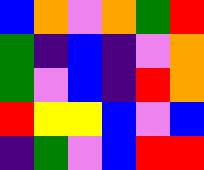[["blue", "orange", "violet", "orange", "green", "red"], ["green", "indigo", "blue", "indigo", "violet", "orange"], ["green", "violet", "blue", "indigo", "red", "orange"], ["red", "yellow", "yellow", "blue", "violet", "blue"], ["indigo", "green", "violet", "blue", "red", "red"]]